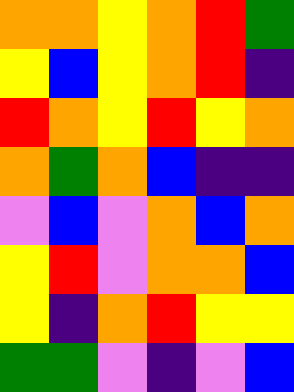[["orange", "orange", "yellow", "orange", "red", "green"], ["yellow", "blue", "yellow", "orange", "red", "indigo"], ["red", "orange", "yellow", "red", "yellow", "orange"], ["orange", "green", "orange", "blue", "indigo", "indigo"], ["violet", "blue", "violet", "orange", "blue", "orange"], ["yellow", "red", "violet", "orange", "orange", "blue"], ["yellow", "indigo", "orange", "red", "yellow", "yellow"], ["green", "green", "violet", "indigo", "violet", "blue"]]